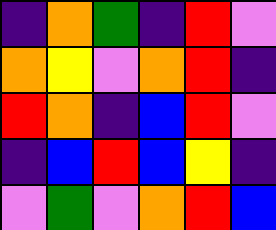[["indigo", "orange", "green", "indigo", "red", "violet"], ["orange", "yellow", "violet", "orange", "red", "indigo"], ["red", "orange", "indigo", "blue", "red", "violet"], ["indigo", "blue", "red", "blue", "yellow", "indigo"], ["violet", "green", "violet", "orange", "red", "blue"]]